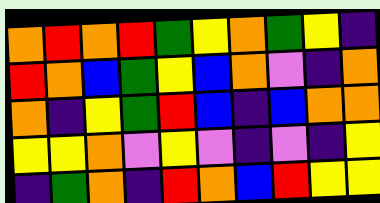[["orange", "red", "orange", "red", "green", "yellow", "orange", "green", "yellow", "indigo"], ["red", "orange", "blue", "green", "yellow", "blue", "orange", "violet", "indigo", "orange"], ["orange", "indigo", "yellow", "green", "red", "blue", "indigo", "blue", "orange", "orange"], ["yellow", "yellow", "orange", "violet", "yellow", "violet", "indigo", "violet", "indigo", "yellow"], ["indigo", "green", "orange", "indigo", "red", "orange", "blue", "red", "yellow", "yellow"]]